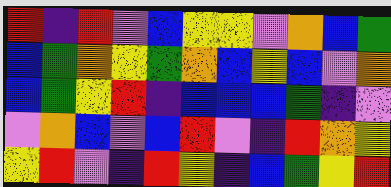[["red", "indigo", "red", "violet", "blue", "yellow", "yellow", "violet", "orange", "blue", "green"], ["blue", "green", "orange", "yellow", "green", "orange", "blue", "yellow", "blue", "violet", "orange"], ["blue", "green", "yellow", "red", "indigo", "blue", "blue", "blue", "green", "indigo", "violet"], ["violet", "orange", "blue", "violet", "blue", "red", "violet", "indigo", "red", "orange", "yellow"], ["yellow", "red", "violet", "indigo", "red", "yellow", "indigo", "blue", "green", "yellow", "red"]]